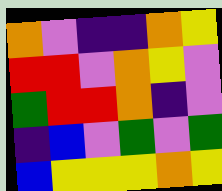[["orange", "violet", "indigo", "indigo", "orange", "yellow"], ["red", "red", "violet", "orange", "yellow", "violet"], ["green", "red", "red", "orange", "indigo", "violet"], ["indigo", "blue", "violet", "green", "violet", "green"], ["blue", "yellow", "yellow", "yellow", "orange", "yellow"]]